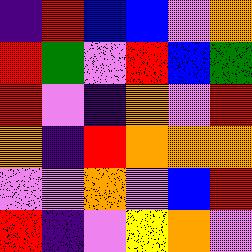[["indigo", "red", "blue", "blue", "violet", "orange"], ["red", "green", "violet", "red", "blue", "green"], ["red", "violet", "indigo", "orange", "violet", "red"], ["orange", "indigo", "red", "orange", "orange", "orange"], ["violet", "violet", "orange", "violet", "blue", "red"], ["red", "indigo", "violet", "yellow", "orange", "violet"]]